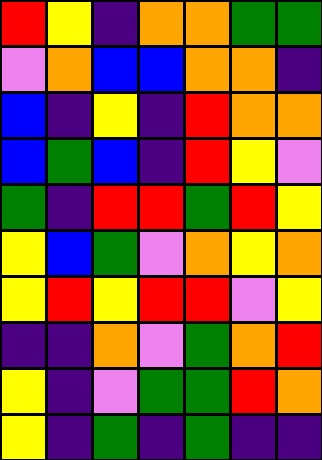[["red", "yellow", "indigo", "orange", "orange", "green", "green"], ["violet", "orange", "blue", "blue", "orange", "orange", "indigo"], ["blue", "indigo", "yellow", "indigo", "red", "orange", "orange"], ["blue", "green", "blue", "indigo", "red", "yellow", "violet"], ["green", "indigo", "red", "red", "green", "red", "yellow"], ["yellow", "blue", "green", "violet", "orange", "yellow", "orange"], ["yellow", "red", "yellow", "red", "red", "violet", "yellow"], ["indigo", "indigo", "orange", "violet", "green", "orange", "red"], ["yellow", "indigo", "violet", "green", "green", "red", "orange"], ["yellow", "indigo", "green", "indigo", "green", "indigo", "indigo"]]